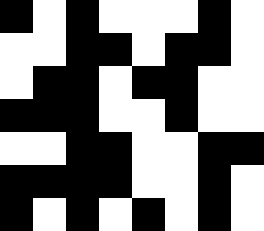[["black", "white", "black", "white", "white", "white", "black", "white"], ["white", "white", "black", "black", "white", "black", "black", "white"], ["white", "black", "black", "white", "black", "black", "white", "white"], ["black", "black", "black", "white", "white", "black", "white", "white"], ["white", "white", "black", "black", "white", "white", "black", "black"], ["black", "black", "black", "black", "white", "white", "black", "white"], ["black", "white", "black", "white", "black", "white", "black", "white"]]